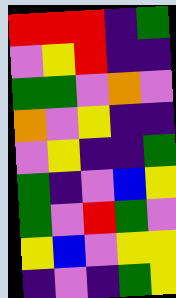[["red", "red", "red", "indigo", "green"], ["violet", "yellow", "red", "indigo", "indigo"], ["green", "green", "violet", "orange", "violet"], ["orange", "violet", "yellow", "indigo", "indigo"], ["violet", "yellow", "indigo", "indigo", "green"], ["green", "indigo", "violet", "blue", "yellow"], ["green", "violet", "red", "green", "violet"], ["yellow", "blue", "violet", "yellow", "yellow"], ["indigo", "violet", "indigo", "green", "yellow"]]